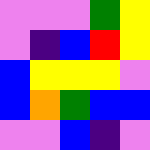[["violet", "violet", "violet", "green", "yellow"], ["violet", "indigo", "blue", "red", "yellow"], ["blue", "yellow", "yellow", "yellow", "violet"], ["blue", "orange", "green", "blue", "blue"], ["violet", "violet", "blue", "indigo", "violet"]]